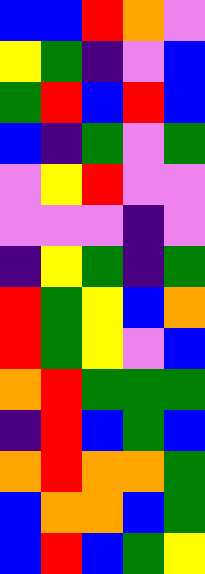[["blue", "blue", "red", "orange", "violet"], ["yellow", "green", "indigo", "violet", "blue"], ["green", "red", "blue", "red", "blue"], ["blue", "indigo", "green", "violet", "green"], ["violet", "yellow", "red", "violet", "violet"], ["violet", "violet", "violet", "indigo", "violet"], ["indigo", "yellow", "green", "indigo", "green"], ["red", "green", "yellow", "blue", "orange"], ["red", "green", "yellow", "violet", "blue"], ["orange", "red", "green", "green", "green"], ["indigo", "red", "blue", "green", "blue"], ["orange", "red", "orange", "orange", "green"], ["blue", "orange", "orange", "blue", "green"], ["blue", "red", "blue", "green", "yellow"]]